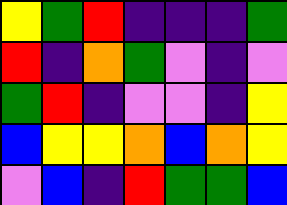[["yellow", "green", "red", "indigo", "indigo", "indigo", "green"], ["red", "indigo", "orange", "green", "violet", "indigo", "violet"], ["green", "red", "indigo", "violet", "violet", "indigo", "yellow"], ["blue", "yellow", "yellow", "orange", "blue", "orange", "yellow"], ["violet", "blue", "indigo", "red", "green", "green", "blue"]]